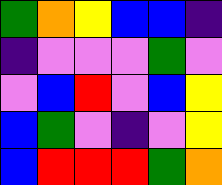[["green", "orange", "yellow", "blue", "blue", "indigo"], ["indigo", "violet", "violet", "violet", "green", "violet"], ["violet", "blue", "red", "violet", "blue", "yellow"], ["blue", "green", "violet", "indigo", "violet", "yellow"], ["blue", "red", "red", "red", "green", "orange"]]